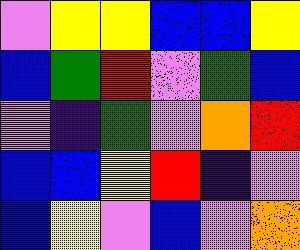[["violet", "yellow", "yellow", "blue", "blue", "yellow"], ["blue", "green", "red", "violet", "green", "blue"], ["violet", "indigo", "green", "violet", "orange", "red"], ["blue", "blue", "yellow", "red", "indigo", "violet"], ["blue", "yellow", "violet", "blue", "violet", "orange"]]